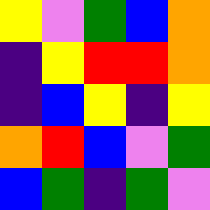[["yellow", "violet", "green", "blue", "orange"], ["indigo", "yellow", "red", "red", "orange"], ["indigo", "blue", "yellow", "indigo", "yellow"], ["orange", "red", "blue", "violet", "green"], ["blue", "green", "indigo", "green", "violet"]]